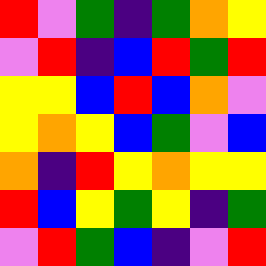[["red", "violet", "green", "indigo", "green", "orange", "yellow"], ["violet", "red", "indigo", "blue", "red", "green", "red"], ["yellow", "yellow", "blue", "red", "blue", "orange", "violet"], ["yellow", "orange", "yellow", "blue", "green", "violet", "blue"], ["orange", "indigo", "red", "yellow", "orange", "yellow", "yellow"], ["red", "blue", "yellow", "green", "yellow", "indigo", "green"], ["violet", "red", "green", "blue", "indigo", "violet", "red"]]